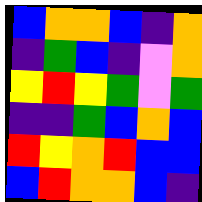[["blue", "orange", "orange", "blue", "indigo", "orange"], ["indigo", "green", "blue", "indigo", "violet", "orange"], ["yellow", "red", "yellow", "green", "violet", "green"], ["indigo", "indigo", "green", "blue", "orange", "blue"], ["red", "yellow", "orange", "red", "blue", "blue"], ["blue", "red", "orange", "orange", "blue", "indigo"]]